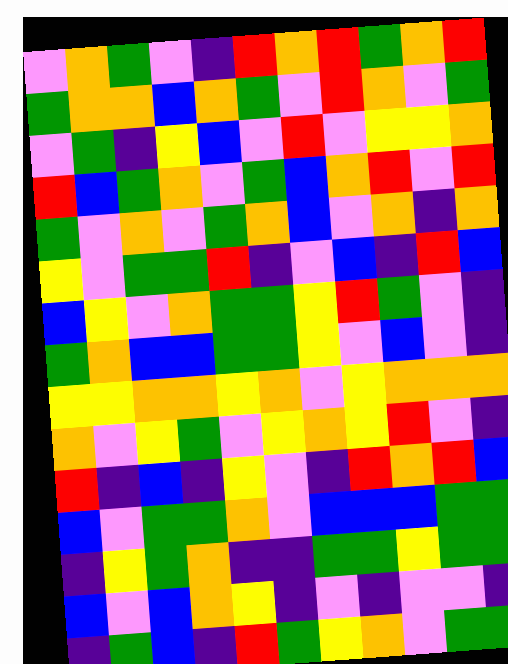[["violet", "orange", "green", "violet", "indigo", "red", "orange", "red", "green", "orange", "red"], ["green", "orange", "orange", "blue", "orange", "green", "violet", "red", "orange", "violet", "green"], ["violet", "green", "indigo", "yellow", "blue", "violet", "red", "violet", "yellow", "yellow", "orange"], ["red", "blue", "green", "orange", "violet", "green", "blue", "orange", "red", "violet", "red"], ["green", "violet", "orange", "violet", "green", "orange", "blue", "violet", "orange", "indigo", "orange"], ["yellow", "violet", "green", "green", "red", "indigo", "violet", "blue", "indigo", "red", "blue"], ["blue", "yellow", "violet", "orange", "green", "green", "yellow", "red", "green", "violet", "indigo"], ["green", "orange", "blue", "blue", "green", "green", "yellow", "violet", "blue", "violet", "indigo"], ["yellow", "yellow", "orange", "orange", "yellow", "orange", "violet", "yellow", "orange", "orange", "orange"], ["orange", "violet", "yellow", "green", "violet", "yellow", "orange", "yellow", "red", "violet", "indigo"], ["red", "indigo", "blue", "indigo", "yellow", "violet", "indigo", "red", "orange", "red", "blue"], ["blue", "violet", "green", "green", "orange", "violet", "blue", "blue", "blue", "green", "green"], ["indigo", "yellow", "green", "orange", "indigo", "indigo", "green", "green", "yellow", "green", "green"], ["blue", "violet", "blue", "orange", "yellow", "indigo", "violet", "indigo", "violet", "violet", "indigo"], ["indigo", "green", "blue", "indigo", "red", "green", "yellow", "orange", "violet", "green", "green"]]